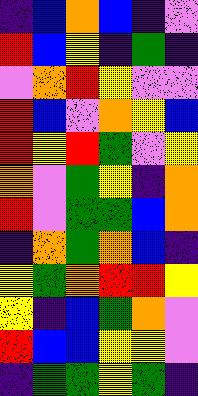[["indigo", "blue", "orange", "blue", "indigo", "violet"], ["red", "blue", "yellow", "indigo", "green", "indigo"], ["violet", "orange", "red", "yellow", "violet", "violet"], ["red", "blue", "violet", "orange", "yellow", "blue"], ["red", "yellow", "red", "green", "violet", "yellow"], ["orange", "violet", "green", "yellow", "indigo", "orange"], ["red", "violet", "green", "green", "blue", "orange"], ["indigo", "orange", "green", "orange", "blue", "indigo"], ["yellow", "green", "orange", "red", "red", "yellow"], ["yellow", "indigo", "blue", "green", "orange", "violet"], ["red", "blue", "blue", "yellow", "yellow", "violet"], ["indigo", "green", "green", "yellow", "green", "indigo"]]